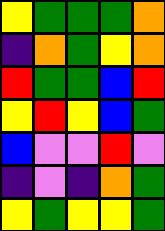[["yellow", "green", "green", "green", "orange"], ["indigo", "orange", "green", "yellow", "orange"], ["red", "green", "green", "blue", "red"], ["yellow", "red", "yellow", "blue", "green"], ["blue", "violet", "violet", "red", "violet"], ["indigo", "violet", "indigo", "orange", "green"], ["yellow", "green", "yellow", "yellow", "green"]]